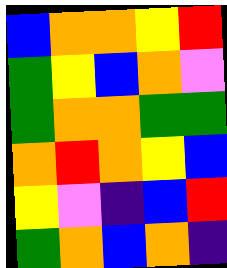[["blue", "orange", "orange", "yellow", "red"], ["green", "yellow", "blue", "orange", "violet"], ["green", "orange", "orange", "green", "green"], ["orange", "red", "orange", "yellow", "blue"], ["yellow", "violet", "indigo", "blue", "red"], ["green", "orange", "blue", "orange", "indigo"]]